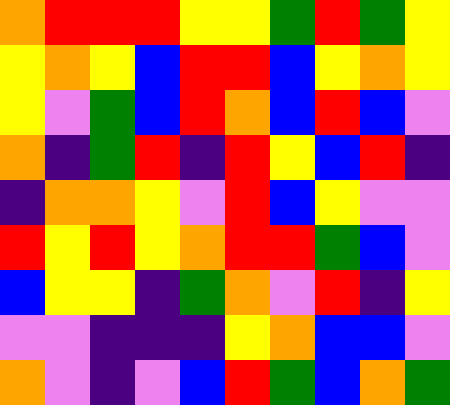[["orange", "red", "red", "red", "yellow", "yellow", "green", "red", "green", "yellow"], ["yellow", "orange", "yellow", "blue", "red", "red", "blue", "yellow", "orange", "yellow"], ["yellow", "violet", "green", "blue", "red", "orange", "blue", "red", "blue", "violet"], ["orange", "indigo", "green", "red", "indigo", "red", "yellow", "blue", "red", "indigo"], ["indigo", "orange", "orange", "yellow", "violet", "red", "blue", "yellow", "violet", "violet"], ["red", "yellow", "red", "yellow", "orange", "red", "red", "green", "blue", "violet"], ["blue", "yellow", "yellow", "indigo", "green", "orange", "violet", "red", "indigo", "yellow"], ["violet", "violet", "indigo", "indigo", "indigo", "yellow", "orange", "blue", "blue", "violet"], ["orange", "violet", "indigo", "violet", "blue", "red", "green", "blue", "orange", "green"]]